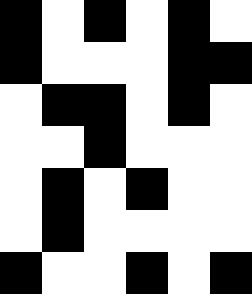[["black", "white", "black", "white", "black", "white"], ["black", "white", "white", "white", "black", "black"], ["white", "black", "black", "white", "black", "white"], ["white", "white", "black", "white", "white", "white"], ["white", "black", "white", "black", "white", "white"], ["white", "black", "white", "white", "white", "white"], ["black", "white", "white", "black", "white", "black"]]